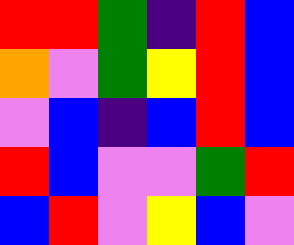[["red", "red", "green", "indigo", "red", "blue"], ["orange", "violet", "green", "yellow", "red", "blue"], ["violet", "blue", "indigo", "blue", "red", "blue"], ["red", "blue", "violet", "violet", "green", "red"], ["blue", "red", "violet", "yellow", "blue", "violet"]]